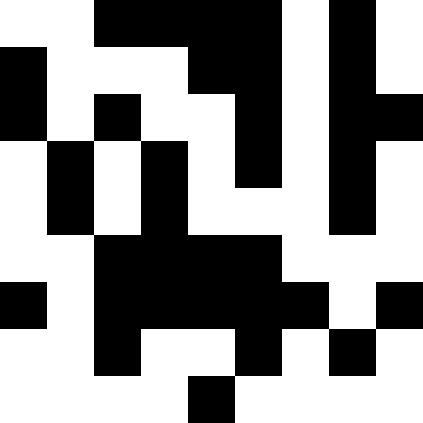[["white", "white", "black", "black", "black", "black", "white", "black", "white"], ["black", "white", "white", "white", "black", "black", "white", "black", "white"], ["black", "white", "black", "white", "white", "black", "white", "black", "black"], ["white", "black", "white", "black", "white", "black", "white", "black", "white"], ["white", "black", "white", "black", "white", "white", "white", "black", "white"], ["white", "white", "black", "black", "black", "black", "white", "white", "white"], ["black", "white", "black", "black", "black", "black", "black", "white", "black"], ["white", "white", "black", "white", "white", "black", "white", "black", "white"], ["white", "white", "white", "white", "black", "white", "white", "white", "white"]]